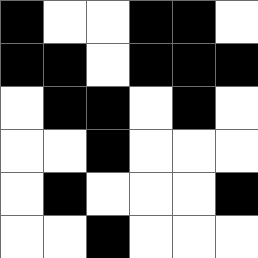[["black", "white", "white", "black", "black", "white"], ["black", "black", "white", "black", "black", "black"], ["white", "black", "black", "white", "black", "white"], ["white", "white", "black", "white", "white", "white"], ["white", "black", "white", "white", "white", "black"], ["white", "white", "black", "white", "white", "white"]]